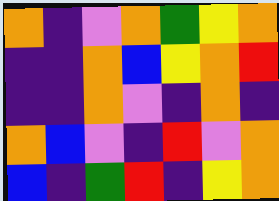[["orange", "indigo", "violet", "orange", "green", "yellow", "orange"], ["indigo", "indigo", "orange", "blue", "yellow", "orange", "red"], ["indigo", "indigo", "orange", "violet", "indigo", "orange", "indigo"], ["orange", "blue", "violet", "indigo", "red", "violet", "orange"], ["blue", "indigo", "green", "red", "indigo", "yellow", "orange"]]